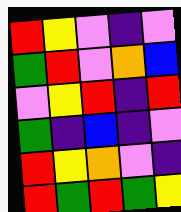[["red", "yellow", "violet", "indigo", "violet"], ["green", "red", "violet", "orange", "blue"], ["violet", "yellow", "red", "indigo", "red"], ["green", "indigo", "blue", "indigo", "violet"], ["red", "yellow", "orange", "violet", "indigo"], ["red", "green", "red", "green", "yellow"]]